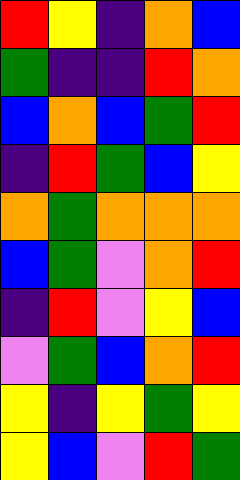[["red", "yellow", "indigo", "orange", "blue"], ["green", "indigo", "indigo", "red", "orange"], ["blue", "orange", "blue", "green", "red"], ["indigo", "red", "green", "blue", "yellow"], ["orange", "green", "orange", "orange", "orange"], ["blue", "green", "violet", "orange", "red"], ["indigo", "red", "violet", "yellow", "blue"], ["violet", "green", "blue", "orange", "red"], ["yellow", "indigo", "yellow", "green", "yellow"], ["yellow", "blue", "violet", "red", "green"]]